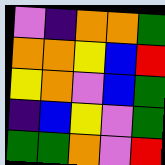[["violet", "indigo", "orange", "orange", "green"], ["orange", "orange", "yellow", "blue", "red"], ["yellow", "orange", "violet", "blue", "green"], ["indigo", "blue", "yellow", "violet", "green"], ["green", "green", "orange", "violet", "red"]]